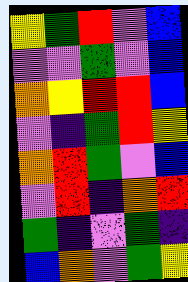[["yellow", "green", "red", "violet", "blue"], ["violet", "violet", "green", "violet", "blue"], ["orange", "yellow", "red", "red", "blue"], ["violet", "indigo", "green", "red", "yellow"], ["orange", "red", "green", "violet", "blue"], ["violet", "red", "indigo", "orange", "red"], ["green", "indigo", "violet", "green", "indigo"], ["blue", "orange", "violet", "green", "yellow"]]